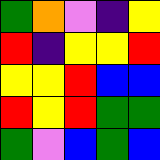[["green", "orange", "violet", "indigo", "yellow"], ["red", "indigo", "yellow", "yellow", "red"], ["yellow", "yellow", "red", "blue", "blue"], ["red", "yellow", "red", "green", "green"], ["green", "violet", "blue", "green", "blue"]]